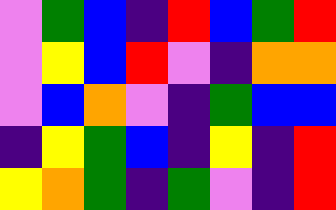[["violet", "green", "blue", "indigo", "red", "blue", "green", "red"], ["violet", "yellow", "blue", "red", "violet", "indigo", "orange", "orange"], ["violet", "blue", "orange", "violet", "indigo", "green", "blue", "blue"], ["indigo", "yellow", "green", "blue", "indigo", "yellow", "indigo", "red"], ["yellow", "orange", "green", "indigo", "green", "violet", "indigo", "red"]]